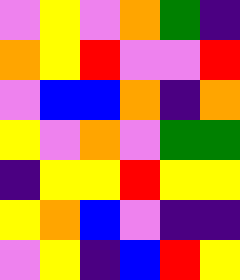[["violet", "yellow", "violet", "orange", "green", "indigo"], ["orange", "yellow", "red", "violet", "violet", "red"], ["violet", "blue", "blue", "orange", "indigo", "orange"], ["yellow", "violet", "orange", "violet", "green", "green"], ["indigo", "yellow", "yellow", "red", "yellow", "yellow"], ["yellow", "orange", "blue", "violet", "indigo", "indigo"], ["violet", "yellow", "indigo", "blue", "red", "yellow"]]